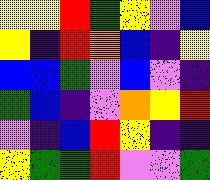[["yellow", "yellow", "red", "green", "yellow", "violet", "blue"], ["yellow", "indigo", "red", "orange", "blue", "indigo", "yellow"], ["blue", "blue", "green", "violet", "blue", "violet", "indigo"], ["green", "blue", "indigo", "violet", "orange", "yellow", "red"], ["violet", "indigo", "blue", "red", "yellow", "indigo", "indigo"], ["yellow", "green", "green", "red", "violet", "violet", "green"]]